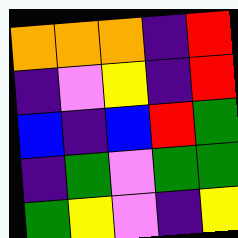[["orange", "orange", "orange", "indigo", "red"], ["indigo", "violet", "yellow", "indigo", "red"], ["blue", "indigo", "blue", "red", "green"], ["indigo", "green", "violet", "green", "green"], ["green", "yellow", "violet", "indigo", "yellow"]]